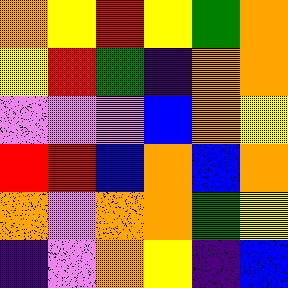[["orange", "yellow", "red", "yellow", "green", "orange"], ["yellow", "red", "green", "indigo", "orange", "orange"], ["violet", "violet", "violet", "blue", "orange", "yellow"], ["red", "red", "blue", "orange", "blue", "orange"], ["orange", "violet", "orange", "orange", "green", "yellow"], ["indigo", "violet", "orange", "yellow", "indigo", "blue"]]